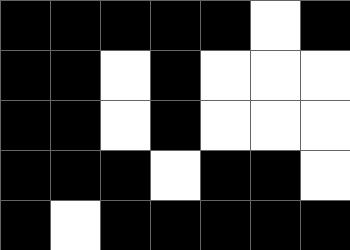[["black", "black", "black", "black", "black", "white", "black"], ["black", "black", "white", "black", "white", "white", "white"], ["black", "black", "white", "black", "white", "white", "white"], ["black", "black", "black", "white", "black", "black", "white"], ["black", "white", "black", "black", "black", "black", "black"]]